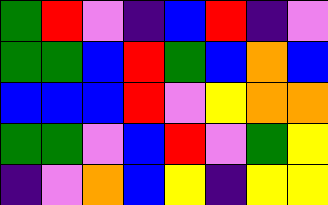[["green", "red", "violet", "indigo", "blue", "red", "indigo", "violet"], ["green", "green", "blue", "red", "green", "blue", "orange", "blue"], ["blue", "blue", "blue", "red", "violet", "yellow", "orange", "orange"], ["green", "green", "violet", "blue", "red", "violet", "green", "yellow"], ["indigo", "violet", "orange", "blue", "yellow", "indigo", "yellow", "yellow"]]